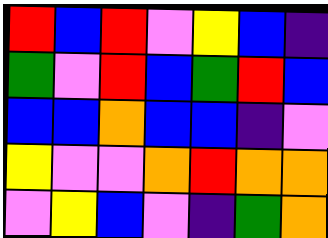[["red", "blue", "red", "violet", "yellow", "blue", "indigo"], ["green", "violet", "red", "blue", "green", "red", "blue"], ["blue", "blue", "orange", "blue", "blue", "indigo", "violet"], ["yellow", "violet", "violet", "orange", "red", "orange", "orange"], ["violet", "yellow", "blue", "violet", "indigo", "green", "orange"]]